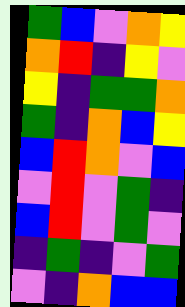[["green", "blue", "violet", "orange", "yellow"], ["orange", "red", "indigo", "yellow", "violet"], ["yellow", "indigo", "green", "green", "orange"], ["green", "indigo", "orange", "blue", "yellow"], ["blue", "red", "orange", "violet", "blue"], ["violet", "red", "violet", "green", "indigo"], ["blue", "red", "violet", "green", "violet"], ["indigo", "green", "indigo", "violet", "green"], ["violet", "indigo", "orange", "blue", "blue"]]